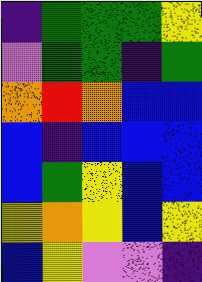[["indigo", "green", "green", "green", "yellow"], ["violet", "green", "green", "indigo", "green"], ["orange", "red", "orange", "blue", "blue"], ["blue", "indigo", "blue", "blue", "blue"], ["blue", "green", "yellow", "blue", "blue"], ["yellow", "orange", "yellow", "blue", "yellow"], ["blue", "yellow", "violet", "violet", "indigo"]]